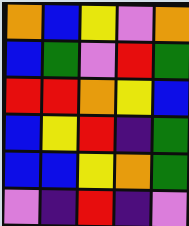[["orange", "blue", "yellow", "violet", "orange"], ["blue", "green", "violet", "red", "green"], ["red", "red", "orange", "yellow", "blue"], ["blue", "yellow", "red", "indigo", "green"], ["blue", "blue", "yellow", "orange", "green"], ["violet", "indigo", "red", "indigo", "violet"]]